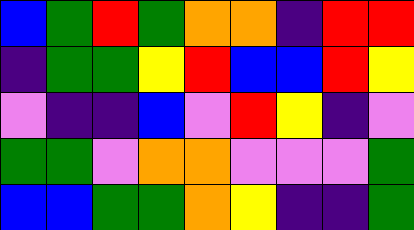[["blue", "green", "red", "green", "orange", "orange", "indigo", "red", "red"], ["indigo", "green", "green", "yellow", "red", "blue", "blue", "red", "yellow"], ["violet", "indigo", "indigo", "blue", "violet", "red", "yellow", "indigo", "violet"], ["green", "green", "violet", "orange", "orange", "violet", "violet", "violet", "green"], ["blue", "blue", "green", "green", "orange", "yellow", "indigo", "indigo", "green"]]